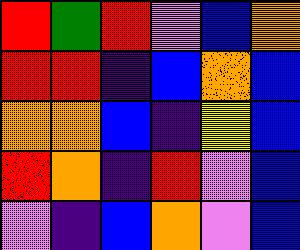[["red", "green", "red", "violet", "blue", "orange"], ["red", "red", "indigo", "blue", "orange", "blue"], ["orange", "orange", "blue", "indigo", "yellow", "blue"], ["red", "orange", "indigo", "red", "violet", "blue"], ["violet", "indigo", "blue", "orange", "violet", "blue"]]